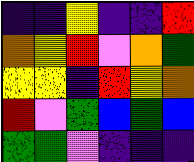[["indigo", "indigo", "yellow", "indigo", "indigo", "red"], ["orange", "yellow", "red", "violet", "orange", "green"], ["yellow", "yellow", "indigo", "red", "yellow", "orange"], ["red", "violet", "green", "blue", "green", "blue"], ["green", "green", "violet", "indigo", "indigo", "indigo"]]